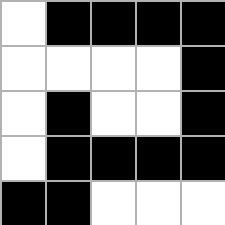[["white", "black", "black", "black", "black"], ["white", "white", "white", "white", "black"], ["white", "black", "white", "white", "black"], ["white", "black", "black", "black", "black"], ["black", "black", "white", "white", "white"]]